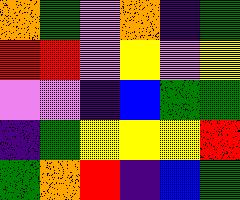[["orange", "green", "violet", "orange", "indigo", "green"], ["red", "red", "violet", "yellow", "violet", "yellow"], ["violet", "violet", "indigo", "blue", "green", "green"], ["indigo", "green", "yellow", "yellow", "yellow", "red"], ["green", "orange", "red", "indigo", "blue", "green"]]